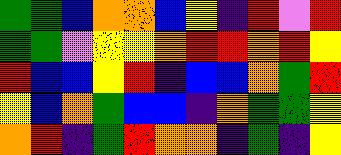[["green", "green", "blue", "orange", "orange", "blue", "yellow", "indigo", "red", "violet", "red"], ["green", "green", "violet", "yellow", "yellow", "orange", "red", "red", "orange", "red", "yellow"], ["red", "blue", "blue", "yellow", "red", "indigo", "blue", "blue", "orange", "green", "red"], ["yellow", "blue", "orange", "green", "blue", "blue", "indigo", "orange", "green", "green", "yellow"], ["orange", "red", "indigo", "green", "red", "orange", "orange", "indigo", "green", "indigo", "yellow"]]